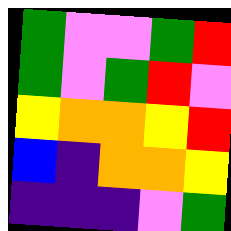[["green", "violet", "violet", "green", "red"], ["green", "violet", "green", "red", "violet"], ["yellow", "orange", "orange", "yellow", "red"], ["blue", "indigo", "orange", "orange", "yellow"], ["indigo", "indigo", "indigo", "violet", "green"]]